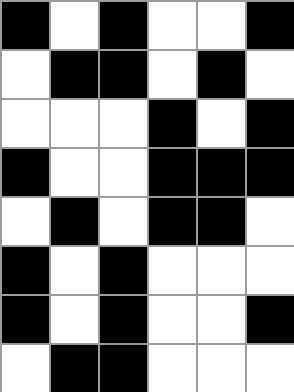[["black", "white", "black", "white", "white", "black"], ["white", "black", "black", "white", "black", "white"], ["white", "white", "white", "black", "white", "black"], ["black", "white", "white", "black", "black", "black"], ["white", "black", "white", "black", "black", "white"], ["black", "white", "black", "white", "white", "white"], ["black", "white", "black", "white", "white", "black"], ["white", "black", "black", "white", "white", "white"]]